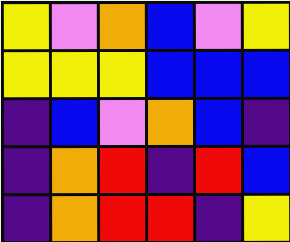[["yellow", "violet", "orange", "blue", "violet", "yellow"], ["yellow", "yellow", "yellow", "blue", "blue", "blue"], ["indigo", "blue", "violet", "orange", "blue", "indigo"], ["indigo", "orange", "red", "indigo", "red", "blue"], ["indigo", "orange", "red", "red", "indigo", "yellow"]]